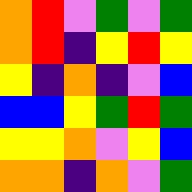[["orange", "red", "violet", "green", "violet", "green"], ["orange", "red", "indigo", "yellow", "red", "yellow"], ["yellow", "indigo", "orange", "indigo", "violet", "blue"], ["blue", "blue", "yellow", "green", "red", "green"], ["yellow", "yellow", "orange", "violet", "yellow", "blue"], ["orange", "orange", "indigo", "orange", "violet", "green"]]